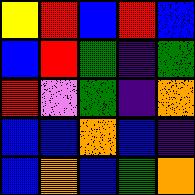[["yellow", "red", "blue", "red", "blue"], ["blue", "red", "green", "indigo", "green"], ["red", "violet", "green", "indigo", "orange"], ["blue", "blue", "orange", "blue", "indigo"], ["blue", "orange", "blue", "green", "orange"]]